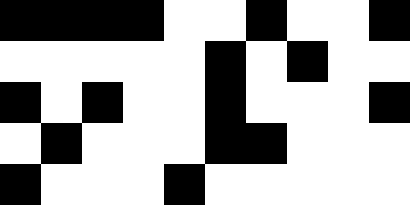[["black", "black", "black", "black", "white", "white", "black", "white", "white", "black"], ["white", "white", "white", "white", "white", "black", "white", "black", "white", "white"], ["black", "white", "black", "white", "white", "black", "white", "white", "white", "black"], ["white", "black", "white", "white", "white", "black", "black", "white", "white", "white"], ["black", "white", "white", "white", "black", "white", "white", "white", "white", "white"]]